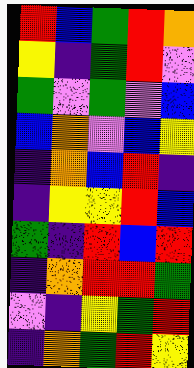[["red", "blue", "green", "red", "orange"], ["yellow", "indigo", "green", "red", "violet"], ["green", "violet", "green", "violet", "blue"], ["blue", "orange", "violet", "blue", "yellow"], ["indigo", "orange", "blue", "red", "indigo"], ["indigo", "yellow", "yellow", "red", "blue"], ["green", "indigo", "red", "blue", "red"], ["indigo", "orange", "red", "red", "green"], ["violet", "indigo", "yellow", "green", "red"], ["indigo", "orange", "green", "red", "yellow"]]